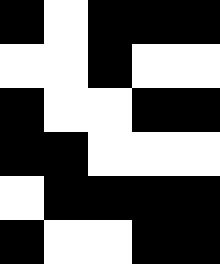[["black", "white", "black", "black", "black"], ["white", "white", "black", "white", "white"], ["black", "white", "white", "black", "black"], ["black", "black", "white", "white", "white"], ["white", "black", "black", "black", "black"], ["black", "white", "white", "black", "black"]]